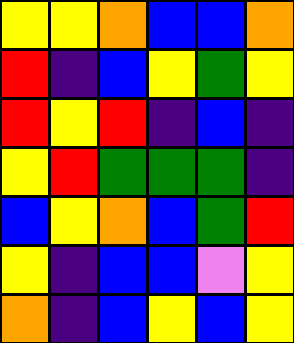[["yellow", "yellow", "orange", "blue", "blue", "orange"], ["red", "indigo", "blue", "yellow", "green", "yellow"], ["red", "yellow", "red", "indigo", "blue", "indigo"], ["yellow", "red", "green", "green", "green", "indigo"], ["blue", "yellow", "orange", "blue", "green", "red"], ["yellow", "indigo", "blue", "blue", "violet", "yellow"], ["orange", "indigo", "blue", "yellow", "blue", "yellow"]]